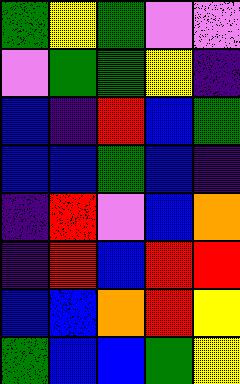[["green", "yellow", "green", "violet", "violet"], ["violet", "green", "green", "yellow", "indigo"], ["blue", "indigo", "red", "blue", "green"], ["blue", "blue", "green", "blue", "indigo"], ["indigo", "red", "violet", "blue", "orange"], ["indigo", "red", "blue", "red", "red"], ["blue", "blue", "orange", "red", "yellow"], ["green", "blue", "blue", "green", "yellow"]]